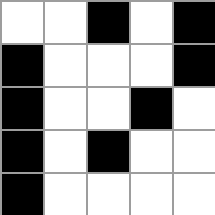[["white", "white", "black", "white", "black"], ["black", "white", "white", "white", "black"], ["black", "white", "white", "black", "white"], ["black", "white", "black", "white", "white"], ["black", "white", "white", "white", "white"]]